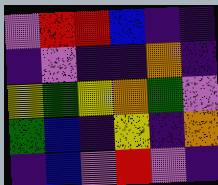[["violet", "red", "red", "blue", "indigo", "indigo"], ["indigo", "violet", "indigo", "indigo", "orange", "indigo"], ["yellow", "green", "yellow", "orange", "green", "violet"], ["green", "blue", "indigo", "yellow", "indigo", "orange"], ["indigo", "blue", "violet", "red", "violet", "indigo"]]